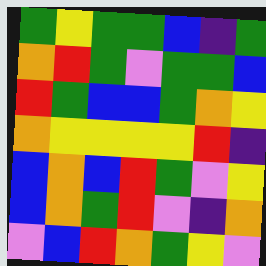[["green", "yellow", "green", "green", "blue", "indigo", "green"], ["orange", "red", "green", "violet", "green", "green", "blue"], ["red", "green", "blue", "blue", "green", "orange", "yellow"], ["orange", "yellow", "yellow", "yellow", "yellow", "red", "indigo"], ["blue", "orange", "blue", "red", "green", "violet", "yellow"], ["blue", "orange", "green", "red", "violet", "indigo", "orange"], ["violet", "blue", "red", "orange", "green", "yellow", "violet"]]